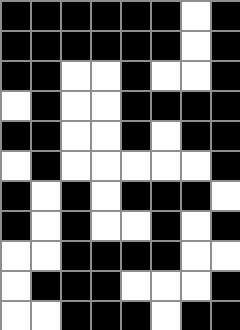[["black", "black", "black", "black", "black", "black", "white", "black"], ["black", "black", "black", "black", "black", "black", "white", "black"], ["black", "black", "white", "white", "black", "white", "white", "black"], ["white", "black", "white", "white", "black", "black", "black", "black"], ["black", "black", "white", "white", "black", "white", "black", "black"], ["white", "black", "white", "white", "white", "white", "white", "black"], ["black", "white", "black", "white", "black", "black", "black", "white"], ["black", "white", "black", "white", "white", "black", "white", "black"], ["white", "white", "black", "black", "black", "black", "white", "white"], ["white", "black", "black", "black", "white", "white", "white", "black"], ["white", "white", "black", "black", "black", "white", "black", "black"]]